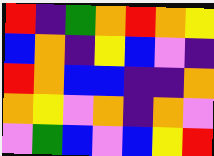[["red", "indigo", "green", "orange", "red", "orange", "yellow"], ["blue", "orange", "indigo", "yellow", "blue", "violet", "indigo"], ["red", "orange", "blue", "blue", "indigo", "indigo", "orange"], ["orange", "yellow", "violet", "orange", "indigo", "orange", "violet"], ["violet", "green", "blue", "violet", "blue", "yellow", "red"]]